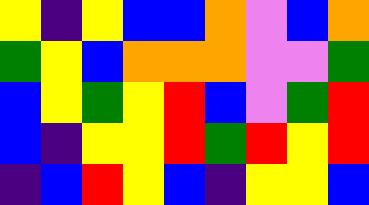[["yellow", "indigo", "yellow", "blue", "blue", "orange", "violet", "blue", "orange"], ["green", "yellow", "blue", "orange", "orange", "orange", "violet", "violet", "green"], ["blue", "yellow", "green", "yellow", "red", "blue", "violet", "green", "red"], ["blue", "indigo", "yellow", "yellow", "red", "green", "red", "yellow", "red"], ["indigo", "blue", "red", "yellow", "blue", "indigo", "yellow", "yellow", "blue"]]